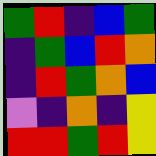[["green", "red", "indigo", "blue", "green"], ["indigo", "green", "blue", "red", "orange"], ["indigo", "red", "green", "orange", "blue"], ["violet", "indigo", "orange", "indigo", "yellow"], ["red", "red", "green", "red", "yellow"]]